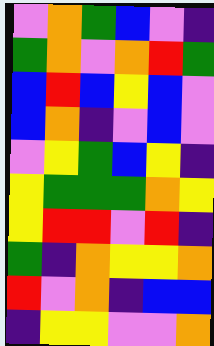[["violet", "orange", "green", "blue", "violet", "indigo"], ["green", "orange", "violet", "orange", "red", "green"], ["blue", "red", "blue", "yellow", "blue", "violet"], ["blue", "orange", "indigo", "violet", "blue", "violet"], ["violet", "yellow", "green", "blue", "yellow", "indigo"], ["yellow", "green", "green", "green", "orange", "yellow"], ["yellow", "red", "red", "violet", "red", "indigo"], ["green", "indigo", "orange", "yellow", "yellow", "orange"], ["red", "violet", "orange", "indigo", "blue", "blue"], ["indigo", "yellow", "yellow", "violet", "violet", "orange"]]